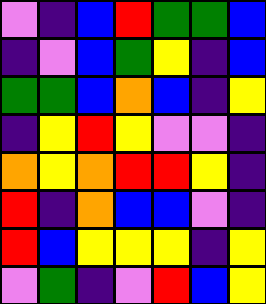[["violet", "indigo", "blue", "red", "green", "green", "blue"], ["indigo", "violet", "blue", "green", "yellow", "indigo", "blue"], ["green", "green", "blue", "orange", "blue", "indigo", "yellow"], ["indigo", "yellow", "red", "yellow", "violet", "violet", "indigo"], ["orange", "yellow", "orange", "red", "red", "yellow", "indigo"], ["red", "indigo", "orange", "blue", "blue", "violet", "indigo"], ["red", "blue", "yellow", "yellow", "yellow", "indigo", "yellow"], ["violet", "green", "indigo", "violet", "red", "blue", "yellow"]]